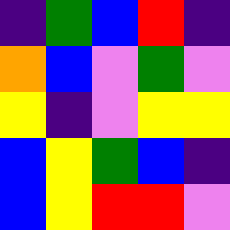[["indigo", "green", "blue", "red", "indigo"], ["orange", "blue", "violet", "green", "violet"], ["yellow", "indigo", "violet", "yellow", "yellow"], ["blue", "yellow", "green", "blue", "indigo"], ["blue", "yellow", "red", "red", "violet"]]